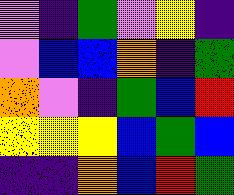[["violet", "indigo", "green", "violet", "yellow", "indigo"], ["violet", "blue", "blue", "orange", "indigo", "green"], ["orange", "violet", "indigo", "green", "blue", "red"], ["yellow", "yellow", "yellow", "blue", "green", "blue"], ["indigo", "indigo", "orange", "blue", "red", "green"]]